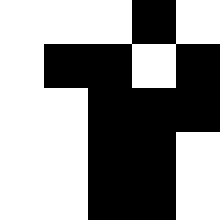[["white", "white", "white", "black", "white"], ["white", "black", "black", "white", "black"], ["white", "white", "black", "black", "black"], ["white", "white", "black", "black", "white"], ["white", "white", "black", "black", "white"]]